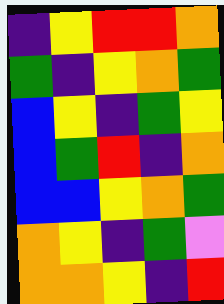[["indigo", "yellow", "red", "red", "orange"], ["green", "indigo", "yellow", "orange", "green"], ["blue", "yellow", "indigo", "green", "yellow"], ["blue", "green", "red", "indigo", "orange"], ["blue", "blue", "yellow", "orange", "green"], ["orange", "yellow", "indigo", "green", "violet"], ["orange", "orange", "yellow", "indigo", "red"]]